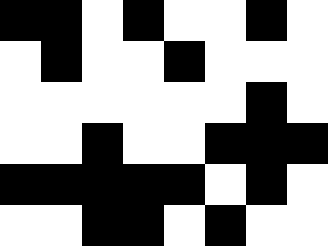[["black", "black", "white", "black", "white", "white", "black", "white"], ["white", "black", "white", "white", "black", "white", "white", "white"], ["white", "white", "white", "white", "white", "white", "black", "white"], ["white", "white", "black", "white", "white", "black", "black", "black"], ["black", "black", "black", "black", "black", "white", "black", "white"], ["white", "white", "black", "black", "white", "black", "white", "white"]]